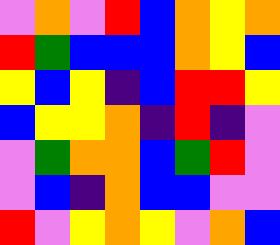[["violet", "orange", "violet", "red", "blue", "orange", "yellow", "orange"], ["red", "green", "blue", "blue", "blue", "orange", "yellow", "blue"], ["yellow", "blue", "yellow", "indigo", "blue", "red", "red", "yellow"], ["blue", "yellow", "yellow", "orange", "indigo", "red", "indigo", "violet"], ["violet", "green", "orange", "orange", "blue", "green", "red", "violet"], ["violet", "blue", "indigo", "orange", "blue", "blue", "violet", "violet"], ["red", "violet", "yellow", "orange", "yellow", "violet", "orange", "blue"]]